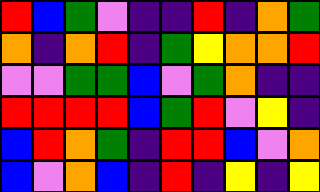[["red", "blue", "green", "violet", "indigo", "indigo", "red", "indigo", "orange", "green"], ["orange", "indigo", "orange", "red", "indigo", "green", "yellow", "orange", "orange", "red"], ["violet", "violet", "green", "green", "blue", "violet", "green", "orange", "indigo", "indigo"], ["red", "red", "red", "red", "blue", "green", "red", "violet", "yellow", "indigo"], ["blue", "red", "orange", "green", "indigo", "red", "red", "blue", "violet", "orange"], ["blue", "violet", "orange", "blue", "indigo", "red", "indigo", "yellow", "indigo", "yellow"]]